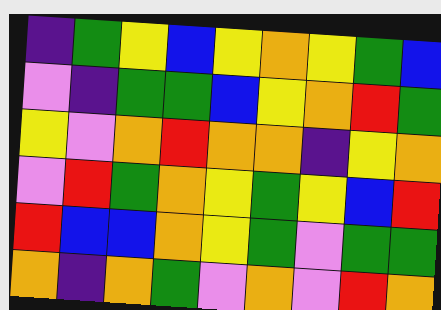[["indigo", "green", "yellow", "blue", "yellow", "orange", "yellow", "green", "blue"], ["violet", "indigo", "green", "green", "blue", "yellow", "orange", "red", "green"], ["yellow", "violet", "orange", "red", "orange", "orange", "indigo", "yellow", "orange"], ["violet", "red", "green", "orange", "yellow", "green", "yellow", "blue", "red"], ["red", "blue", "blue", "orange", "yellow", "green", "violet", "green", "green"], ["orange", "indigo", "orange", "green", "violet", "orange", "violet", "red", "orange"]]